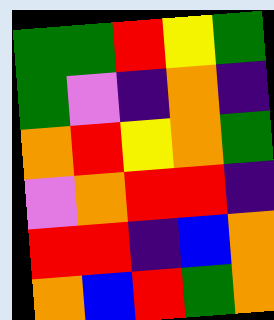[["green", "green", "red", "yellow", "green"], ["green", "violet", "indigo", "orange", "indigo"], ["orange", "red", "yellow", "orange", "green"], ["violet", "orange", "red", "red", "indigo"], ["red", "red", "indigo", "blue", "orange"], ["orange", "blue", "red", "green", "orange"]]